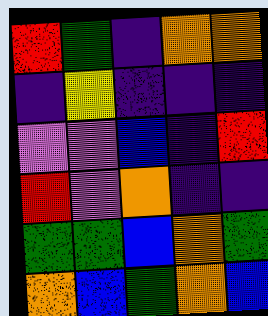[["red", "green", "indigo", "orange", "orange"], ["indigo", "yellow", "indigo", "indigo", "indigo"], ["violet", "violet", "blue", "indigo", "red"], ["red", "violet", "orange", "indigo", "indigo"], ["green", "green", "blue", "orange", "green"], ["orange", "blue", "green", "orange", "blue"]]